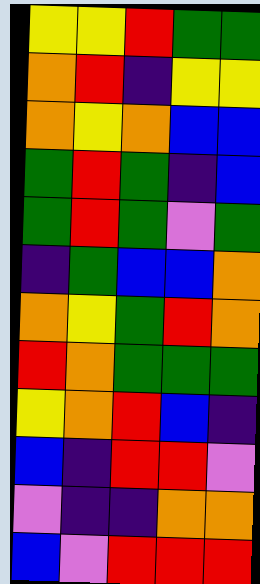[["yellow", "yellow", "red", "green", "green"], ["orange", "red", "indigo", "yellow", "yellow"], ["orange", "yellow", "orange", "blue", "blue"], ["green", "red", "green", "indigo", "blue"], ["green", "red", "green", "violet", "green"], ["indigo", "green", "blue", "blue", "orange"], ["orange", "yellow", "green", "red", "orange"], ["red", "orange", "green", "green", "green"], ["yellow", "orange", "red", "blue", "indigo"], ["blue", "indigo", "red", "red", "violet"], ["violet", "indigo", "indigo", "orange", "orange"], ["blue", "violet", "red", "red", "red"]]